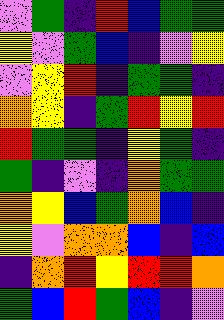[["violet", "green", "indigo", "red", "blue", "green", "green"], ["yellow", "violet", "green", "blue", "indigo", "violet", "yellow"], ["violet", "yellow", "red", "indigo", "green", "green", "indigo"], ["orange", "yellow", "indigo", "green", "red", "yellow", "red"], ["red", "green", "green", "indigo", "yellow", "green", "indigo"], ["green", "indigo", "violet", "indigo", "orange", "green", "green"], ["orange", "yellow", "blue", "green", "orange", "blue", "indigo"], ["yellow", "violet", "orange", "orange", "blue", "indigo", "blue"], ["indigo", "orange", "red", "yellow", "red", "red", "orange"], ["green", "blue", "red", "green", "blue", "indigo", "violet"]]